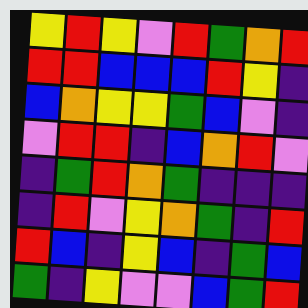[["yellow", "red", "yellow", "violet", "red", "green", "orange", "red"], ["red", "red", "blue", "blue", "blue", "red", "yellow", "indigo"], ["blue", "orange", "yellow", "yellow", "green", "blue", "violet", "indigo"], ["violet", "red", "red", "indigo", "blue", "orange", "red", "violet"], ["indigo", "green", "red", "orange", "green", "indigo", "indigo", "indigo"], ["indigo", "red", "violet", "yellow", "orange", "green", "indigo", "red"], ["red", "blue", "indigo", "yellow", "blue", "indigo", "green", "blue"], ["green", "indigo", "yellow", "violet", "violet", "blue", "green", "red"]]